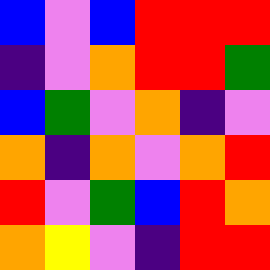[["blue", "violet", "blue", "red", "red", "red"], ["indigo", "violet", "orange", "red", "red", "green"], ["blue", "green", "violet", "orange", "indigo", "violet"], ["orange", "indigo", "orange", "violet", "orange", "red"], ["red", "violet", "green", "blue", "red", "orange"], ["orange", "yellow", "violet", "indigo", "red", "red"]]